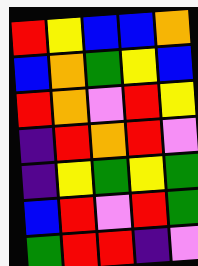[["red", "yellow", "blue", "blue", "orange"], ["blue", "orange", "green", "yellow", "blue"], ["red", "orange", "violet", "red", "yellow"], ["indigo", "red", "orange", "red", "violet"], ["indigo", "yellow", "green", "yellow", "green"], ["blue", "red", "violet", "red", "green"], ["green", "red", "red", "indigo", "violet"]]